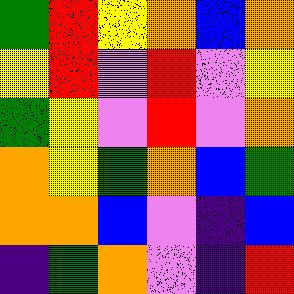[["green", "red", "yellow", "orange", "blue", "orange"], ["yellow", "red", "violet", "red", "violet", "yellow"], ["green", "yellow", "violet", "red", "violet", "orange"], ["orange", "yellow", "green", "orange", "blue", "green"], ["orange", "orange", "blue", "violet", "indigo", "blue"], ["indigo", "green", "orange", "violet", "indigo", "red"]]